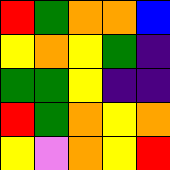[["red", "green", "orange", "orange", "blue"], ["yellow", "orange", "yellow", "green", "indigo"], ["green", "green", "yellow", "indigo", "indigo"], ["red", "green", "orange", "yellow", "orange"], ["yellow", "violet", "orange", "yellow", "red"]]